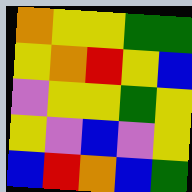[["orange", "yellow", "yellow", "green", "green"], ["yellow", "orange", "red", "yellow", "blue"], ["violet", "yellow", "yellow", "green", "yellow"], ["yellow", "violet", "blue", "violet", "yellow"], ["blue", "red", "orange", "blue", "green"]]